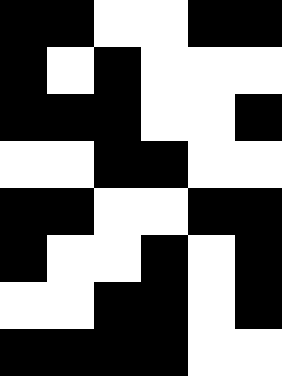[["black", "black", "white", "white", "black", "black"], ["black", "white", "black", "white", "white", "white"], ["black", "black", "black", "white", "white", "black"], ["white", "white", "black", "black", "white", "white"], ["black", "black", "white", "white", "black", "black"], ["black", "white", "white", "black", "white", "black"], ["white", "white", "black", "black", "white", "black"], ["black", "black", "black", "black", "white", "white"]]